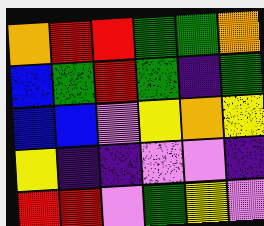[["orange", "red", "red", "green", "green", "orange"], ["blue", "green", "red", "green", "indigo", "green"], ["blue", "blue", "violet", "yellow", "orange", "yellow"], ["yellow", "indigo", "indigo", "violet", "violet", "indigo"], ["red", "red", "violet", "green", "yellow", "violet"]]